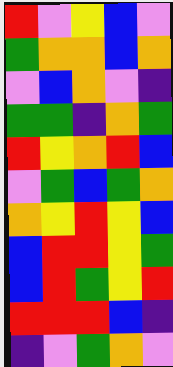[["red", "violet", "yellow", "blue", "violet"], ["green", "orange", "orange", "blue", "orange"], ["violet", "blue", "orange", "violet", "indigo"], ["green", "green", "indigo", "orange", "green"], ["red", "yellow", "orange", "red", "blue"], ["violet", "green", "blue", "green", "orange"], ["orange", "yellow", "red", "yellow", "blue"], ["blue", "red", "red", "yellow", "green"], ["blue", "red", "green", "yellow", "red"], ["red", "red", "red", "blue", "indigo"], ["indigo", "violet", "green", "orange", "violet"]]